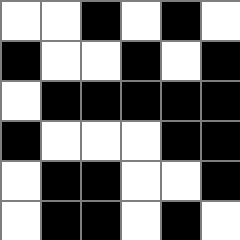[["white", "white", "black", "white", "black", "white"], ["black", "white", "white", "black", "white", "black"], ["white", "black", "black", "black", "black", "black"], ["black", "white", "white", "white", "black", "black"], ["white", "black", "black", "white", "white", "black"], ["white", "black", "black", "white", "black", "white"]]